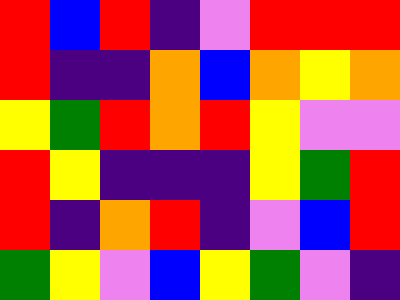[["red", "blue", "red", "indigo", "violet", "red", "red", "red"], ["red", "indigo", "indigo", "orange", "blue", "orange", "yellow", "orange"], ["yellow", "green", "red", "orange", "red", "yellow", "violet", "violet"], ["red", "yellow", "indigo", "indigo", "indigo", "yellow", "green", "red"], ["red", "indigo", "orange", "red", "indigo", "violet", "blue", "red"], ["green", "yellow", "violet", "blue", "yellow", "green", "violet", "indigo"]]